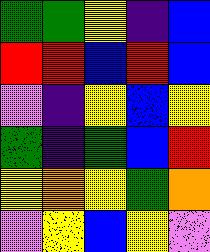[["green", "green", "yellow", "indigo", "blue"], ["red", "red", "blue", "red", "blue"], ["violet", "indigo", "yellow", "blue", "yellow"], ["green", "indigo", "green", "blue", "red"], ["yellow", "orange", "yellow", "green", "orange"], ["violet", "yellow", "blue", "yellow", "violet"]]